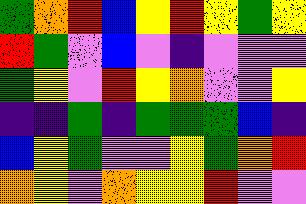[["green", "orange", "red", "blue", "yellow", "red", "yellow", "green", "yellow"], ["red", "green", "violet", "blue", "violet", "indigo", "violet", "violet", "violet"], ["green", "yellow", "violet", "red", "yellow", "orange", "violet", "violet", "yellow"], ["indigo", "indigo", "green", "indigo", "green", "green", "green", "blue", "indigo"], ["blue", "yellow", "green", "violet", "violet", "yellow", "green", "orange", "red"], ["orange", "yellow", "violet", "orange", "yellow", "yellow", "red", "violet", "violet"]]